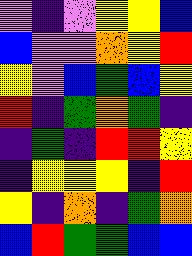[["violet", "indigo", "violet", "yellow", "yellow", "blue"], ["blue", "violet", "violet", "orange", "yellow", "red"], ["yellow", "violet", "blue", "green", "blue", "yellow"], ["red", "indigo", "green", "orange", "green", "indigo"], ["indigo", "green", "indigo", "red", "red", "yellow"], ["indigo", "yellow", "yellow", "yellow", "indigo", "red"], ["yellow", "indigo", "orange", "indigo", "green", "orange"], ["blue", "red", "green", "green", "blue", "blue"]]